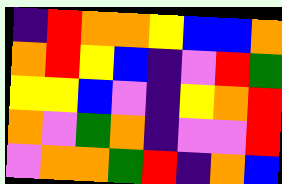[["indigo", "red", "orange", "orange", "yellow", "blue", "blue", "orange"], ["orange", "red", "yellow", "blue", "indigo", "violet", "red", "green"], ["yellow", "yellow", "blue", "violet", "indigo", "yellow", "orange", "red"], ["orange", "violet", "green", "orange", "indigo", "violet", "violet", "red"], ["violet", "orange", "orange", "green", "red", "indigo", "orange", "blue"]]